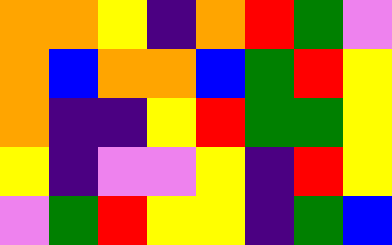[["orange", "orange", "yellow", "indigo", "orange", "red", "green", "violet"], ["orange", "blue", "orange", "orange", "blue", "green", "red", "yellow"], ["orange", "indigo", "indigo", "yellow", "red", "green", "green", "yellow"], ["yellow", "indigo", "violet", "violet", "yellow", "indigo", "red", "yellow"], ["violet", "green", "red", "yellow", "yellow", "indigo", "green", "blue"]]